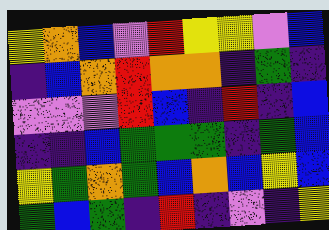[["yellow", "orange", "blue", "violet", "red", "yellow", "yellow", "violet", "blue"], ["indigo", "blue", "orange", "red", "orange", "orange", "indigo", "green", "indigo"], ["violet", "violet", "violet", "red", "blue", "indigo", "red", "indigo", "blue"], ["indigo", "indigo", "blue", "green", "green", "green", "indigo", "green", "blue"], ["yellow", "green", "orange", "green", "blue", "orange", "blue", "yellow", "blue"], ["green", "blue", "green", "indigo", "red", "indigo", "violet", "indigo", "yellow"]]